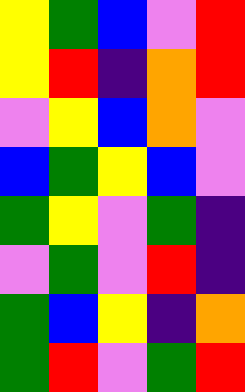[["yellow", "green", "blue", "violet", "red"], ["yellow", "red", "indigo", "orange", "red"], ["violet", "yellow", "blue", "orange", "violet"], ["blue", "green", "yellow", "blue", "violet"], ["green", "yellow", "violet", "green", "indigo"], ["violet", "green", "violet", "red", "indigo"], ["green", "blue", "yellow", "indigo", "orange"], ["green", "red", "violet", "green", "red"]]